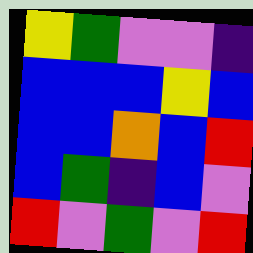[["yellow", "green", "violet", "violet", "indigo"], ["blue", "blue", "blue", "yellow", "blue"], ["blue", "blue", "orange", "blue", "red"], ["blue", "green", "indigo", "blue", "violet"], ["red", "violet", "green", "violet", "red"]]